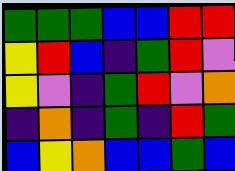[["green", "green", "green", "blue", "blue", "red", "red"], ["yellow", "red", "blue", "indigo", "green", "red", "violet"], ["yellow", "violet", "indigo", "green", "red", "violet", "orange"], ["indigo", "orange", "indigo", "green", "indigo", "red", "green"], ["blue", "yellow", "orange", "blue", "blue", "green", "blue"]]